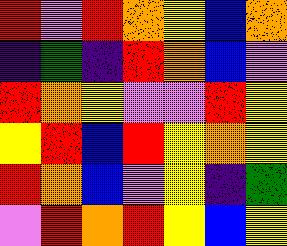[["red", "violet", "red", "orange", "yellow", "blue", "orange"], ["indigo", "green", "indigo", "red", "orange", "blue", "violet"], ["red", "orange", "yellow", "violet", "violet", "red", "yellow"], ["yellow", "red", "blue", "red", "yellow", "orange", "yellow"], ["red", "orange", "blue", "violet", "yellow", "indigo", "green"], ["violet", "red", "orange", "red", "yellow", "blue", "yellow"]]